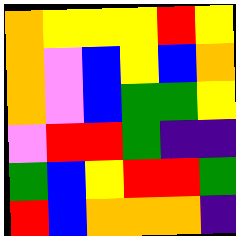[["orange", "yellow", "yellow", "yellow", "red", "yellow"], ["orange", "violet", "blue", "yellow", "blue", "orange"], ["orange", "violet", "blue", "green", "green", "yellow"], ["violet", "red", "red", "green", "indigo", "indigo"], ["green", "blue", "yellow", "red", "red", "green"], ["red", "blue", "orange", "orange", "orange", "indigo"]]